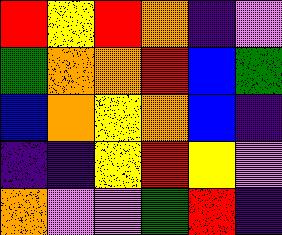[["red", "yellow", "red", "orange", "indigo", "violet"], ["green", "orange", "orange", "red", "blue", "green"], ["blue", "orange", "yellow", "orange", "blue", "indigo"], ["indigo", "indigo", "yellow", "red", "yellow", "violet"], ["orange", "violet", "violet", "green", "red", "indigo"]]